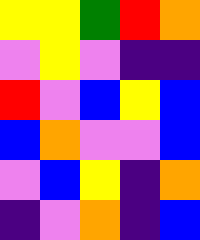[["yellow", "yellow", "green", "red", "orange"], ["violet", "yellow", "violet", "indigo", "indigo"], ["red", "violet", "blue", "yellow", "blue"], ["blue", "orange", "violet", "violet", "blue"], ["violet", "blue", "yellow", "indigo", "orange"], ["indigo", "violet", "orange", "indigo", "blue"]]